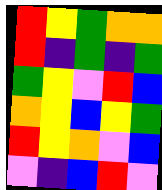[["red", "yellow", "green", "orange", "orange"], ["red", "indigo", "green", "indigo", "green"], ["green", "yellow", "violet", "red", "blue"], ["orange", "yellow", "blue", "yellow", "green"], ["red", "yellow", "orange", "violet", "blue"], ["violet", "indigo", "blue", "red", "violet"]]